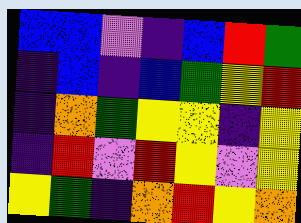[["blue", "blue", "violet", "indigo", "blue", "red", "green"], ["indigo", "blue", "indigo", "blue", "green", "yellow", "red"], ["indigo", "orange", "green", "yellow", "yellow", "indigo", "yellow"], ["indigo", "red", "violet", "red", "yellow", "violet", "yellow"], ["yellow", "green", "indigo", "orange", "red", "yellow", "orange"]]